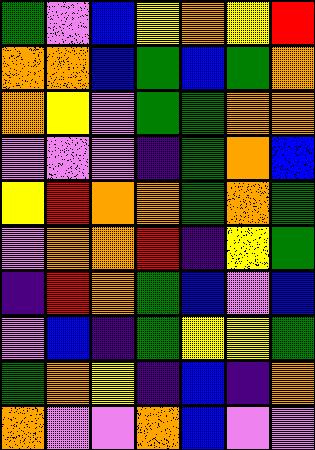[["green", "violet", "blue", "yellow", "orange", "yellow", "red"], ["orange", "orange", "blue", "green", "blue", "green", "orange"], ["orange", "yellow", "violet", "green", "green", "orange", "orange"], ["violet", "violet", "violet", "indigo", "green", "orange", "blue"], ["yellow", "red", "orange", "orange", "green", "orange", "green"], ["violet", "orange", "orange", "red", "indigo", "yellow", "green"], ["indigo", "red", "orange", "green", "blue", "violet", "blue"], ["violet", "blue", "indigo", "green", "yellow", "yellow", "green"], ["green", "orange", "yellow", "indigo", "blue", "indigo", "orange"], ["orange", "violet", "violet", "orange", "blue", "violet", "violet"]]